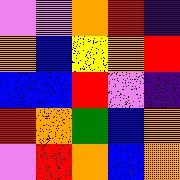[["violet", "violet", "orange", "red", "indigo"], ["orange", "blue", "yellow", "orange", "red"], ["blue", "blue", "red", "violet", "indigo"], ["red", "orange", "green", "blue", "orange"], ["violet", "red", "orange", "blue", "orange"]]